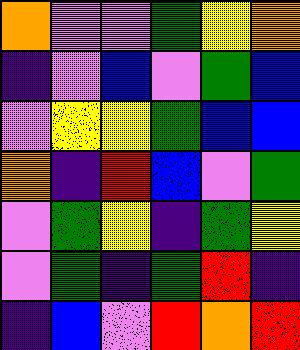[["orange", "violet", "violet", "green", "yellow", "orange"], ["indigo", "violet", "blue", "violet", "green", "blue"], ["violet", "yellow", "yellow", "green", "blue", "blue"], ["orange", "indigo", "red", "blue", "violet", "green"], ["violet", "green", "yellow", "indigo", "green", "yellow"], ["violet", "green", "indigo", "green", "red", "indigo"], ["indigo", "blue", "violet", "red", "orange", "red"]]